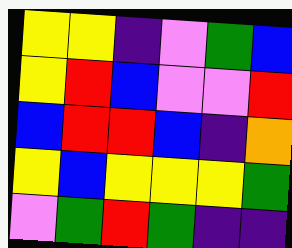[["yellow", "yellow", "indigo", "violet", "green", "blue"], ["yellow", "red", "blue", "violet", "violet", "red"], ["blue", "red", "red", "blue", "indigo", "orange"], ["yellow", "blue", "yellow", "yellow", "yellow", "green"], ["violet", "green", "red", "green", "indigo", "indigo"]]